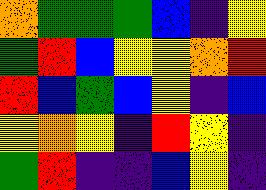[["orange", "green", "green", "green", "blue", "indigo", "yellow"], ["green", "red", "blue", "yellow", "yellow", "orange", "red"], ["red", "blue", "green", "blue", "yellow", "indigo", "blue"], ["yellow", "orange", "yellow", "indigo", "red", "yellow", "indigo"], ["green", "red", "indigo", "indigo", "blue", "yellow", "indigo"]]